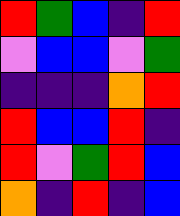[["red", "green", "blue", "indigo", "red"], ["violet", "blue", "blue", "violet", "green"], ["indigo", "indigo", "indigo", "orange", "red"], ["red", "blue", "blue", "red", "indigo"], ["red", "violet", "green", "red", "blue"], ["orange", "indigo", "red", "indigo", "blue"]]